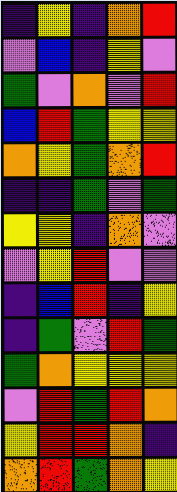[["indigo", "yellow", "indigo", "orange", "red"], ["violet", "blue", "indigo", "yellow", "violet"], ["green", "violet", "orange", "violet", "red"], ["blue", "red", "green", "yellow", "yellow"], ["orange", "yellow", "green", "orange", "red"], ["indigo", "indigo", "green", "violet", "green"], ["yellow", "yellow", "indigo", "orange", "violet"], ["violet", "yellow", "red", "violet", "violet"], ["indigo", "blue", "red", "indigo", "yellow"], ["indigo", "green", "violet", "red", "green"], ["green", "orange", "yellow", "yellow", "yellow"], ["violet", "red", "green", "red", "orange"], ["yellow", "red", "red", "orange", "indigo"], ["orange", "red", "green", "orange", "yellow"]]